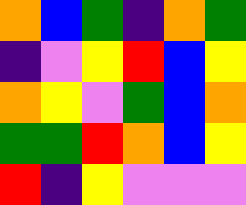[["orange", "blue", "green", "indigo", "orange", "green"], ["indigo", "violet", "yellow", "red", "blue", "yellow"], ["orange", "yellow", "violet", "green", "blue", "orange"], ["green", "green", "red", "orange", "blue", "yellow"], ["red", "indigo", "yellow", "violet", "violet", "violet"]]